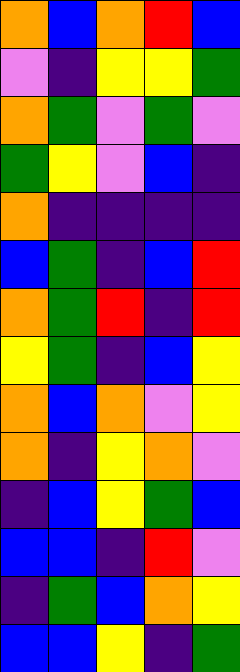[["orange", "blue", "orange", "red", "blue"], ["violet", "indigo", "yellow", "yellow", "green"], ["orange", "green", "violet", "green", "violet"], ["green", "yellow", "violet", "blue", "indigo"], ["orange", "indigo", "indigo", "indigo", "indigo"], ["blue", "green", "indigo", "blue", "red"], ["orange", "green", "red", "indigo", "red"], ["yellow", "green", "indigo", "blue", "yellow"], ["orange", "blue", "orange", "violet", "yellow"], ["orange", "indigo", "yellow", "orange", "violet"], ["indigo", "blue", "yellow", "green", "blue"], ["blue", "blue", "indigo", "red", "violet"], ["indigo", "green", "blue", "orange", "yellow"], ["blue", "blue", "yellow", "indigo", "green"]]